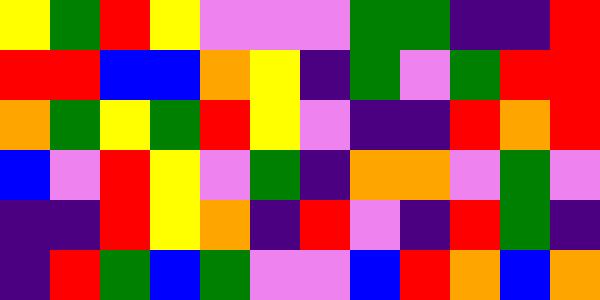[["yellow", "green", "red", "yellow", "violet", "violet", "violet", "green", "green", "indigo", "indigo", "red"], ["red", "red", "blue", "blue", "orange", "yellow", "indigo", "green", "violet", "green", "red", "red"], ["orange", "green", "yellow", "green", "red", "yellow", "violet", "indigo", "indigo", "red", "orange", "red"], ["blue", "violet", "red", "yellow", "violet", "green", "indigo", "orange", "orange", "violet", "green", "violet"], ["indigo", "indigo", "red", "yellow", "orange", "indigo", "red", "violet", "indigo", "red", "green", "indigo"], ["indigo", "red", "green", "blue", "green", "violet", "violet", "blue", "red", "orange", "blue", "orange"]]